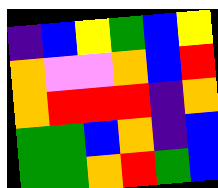[["indigo", "blue", "yellow", "green", "blue", "yellow"], ["orange", "violet", "violet", "orange", "blue", "red"], ["orange", "red", "red", "red", "indigo", "orange"], ["green", "green", "blue", "orange", "indigo", "blue"], ["green", "green", "orange", "red", "green", "blue"]]